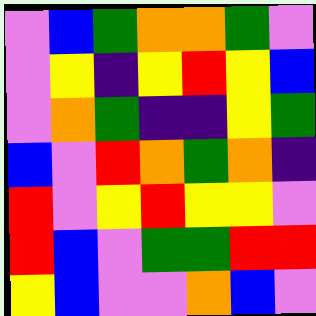[["violet", "blue", "green", "orange", "orange", "green", "violet"], ["violet", "yellow", "indigo", "yellow", "red", "yellow", "blue"], ["violet", "orange", "green", "indigo", "indigo", "yellow", "green"], ["blue", "violet", "red", "orange", "green", "orange", "indigo"], ["red", "violet", "yellow", "red", "yellow", "yellow", "violet"], ["red", "blue", "violet", "green", "green", "red", "red"], ["yellow", "blue", "violet", "violet", "orange", "blue", "violet"]]